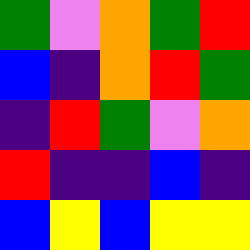[["green", "violet", "orange", "green", "red"], ["blue", "indigo", "orange", "red", "green"], ["indigo", "red", "green", "violet", "orange"], ["red", "indigo", "indigo", "blue", "indigo"], ["blue", "yellow", "blue", "yellow", "yellow"]]